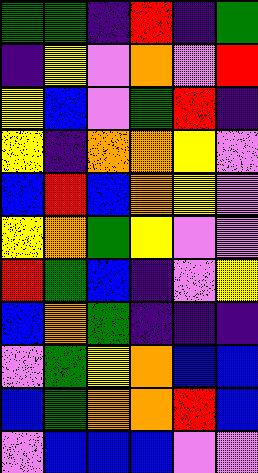[["green", "green", "indigo", "red", "indigo", "green"], ["indigo", "yellow", "violet", "orange", "violet", "red"], ["yellow", "blue", "violet", "green", "red", "indigo"], ["yellow", "indigo", "orange", "orange", "yellow", "violet"], ["blue", "red", "blue", "orange", "yellow", "violet"], ["yellow", "orange", "green", "yellow", "violet", "violet"], ["red", "green", "blue", "indigo", "violet", "yellow"], ["blue", "orange", "green", "indigo", "indigo", "indigo"], ["violet", "green", "yellow", "orange", "blue", "blue"], ["blue", "green", "orange", "orange", "red", "blue"], ["violet", "blue", "blue", "blue", "violet", "violet"]]